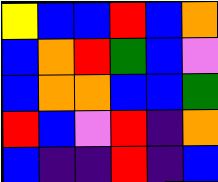[["yellow", "blue", "blue", "red", "blue", "orange"], ["blue", "orange", "red", "green", "blue", "violet"], ["blue", "orange", "orange", "blue", "blue", "green"], ["red", "blue", "violet", "red", "indigo", "orange"], ["blue", "indigo", "indigo", "red", "indigo", "blue"]]